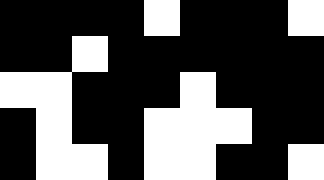[["black", "black", "black", "black", "white", "black", "black", "black", "white"], ["black", "black", "white", "black", "black", "black", "black", "black", "black"], ["white", "white", "black", "black", "black", "white", "black", "black", "black"], ["black", "white", "black", "black", "white", "white", "white", "black", "black"], ["black", "white", "white", "black", "white", "white", "black", "black", "white"]]